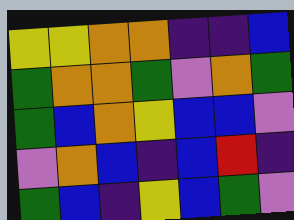[["yellow", "yellow", "orange", "orange", "indigo", "indigo", "blue"], ["green", "orange", "orange", "green", "violet", "orange", "green"], ["green", "blue", "orange", "yellow", "blue", "blue", "violet"], ["violet", "orange", "blue", "indigo", "blue", "red", "indigo"], ["green", "blue", "indigo", "yellow", "blue", "green", "violet"]]